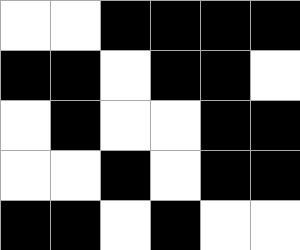[["white", "white", "black", "black", "black", "black"], ["black", "black", "white", "black", "black", "white"], ["white", "black", "white", "white", "black", "black"], ["white", "white", "black", "white", "black", "black"], ["black", "black", "white", "black", "white", "white"]]